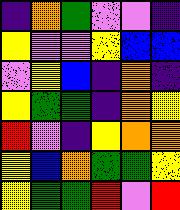[["indigo", "orange", "green", "violet", "violet", "indigo"], ["yellow", "violet", "violet", "yellow", "blue", "blue"], ["violet", "yellow", "blue", "indigo", "orange", "indigo"], ["yellow", "green", "green", "indigo", "orange", "yellow"], ["red", "violet", "indigo", "yellow", "orange", "orange"], ["yellow", "blue", "orange", "green", "green", "yellow"], ["yellow", "green", "green", "red", "violet", "red"]]